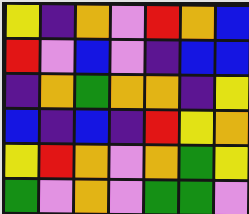[["yellow", "indigo", "orange", "violet", "red", "orange", "blue"], ["red", "violet", "blue", "violet", "indigo", "blue", "blue"], ["indigo", "orange", "green", "orange", "orange", "indigo", "yellow"], ["blue", "indigo", "blue", "indigo", "red", "yellow", "orange"], ["yellow", "red", "orange", "violet", "orange", "green", "yellow"], ["green", "violet", "orange", "violet", "green", "green", "violet"]]